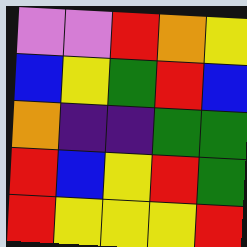[["violet", "violet", "red", "orange", "yellow"], ["blue", "yellow", "green", "red", "blue"], ["orange", "indigo", "indigo", "green", "green"], ["red", "blue", "yellow", "red", "green"], ["red", "yellow", "yellow", "yellow", "red"]]